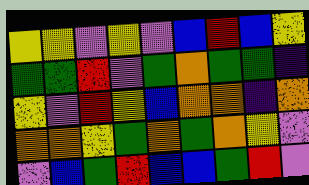[["yellow", "yellow", "violet", "yellow", "violet", "blue", "red", "blue", "yellow"], ["green", "green", "red", "violet", "green", "orange", "green", "green", "indigo"], ["yellow", "violet", "red", "yellow", "blue", "orange", "orange", "indigo", "orange"], ["orange", "orange", "yellow", "green", "orange", "green", "orange", "yellow", "violet"], ["violet", "blue", "green", "red", "blue", "blue", "green", "red", "violet"]]